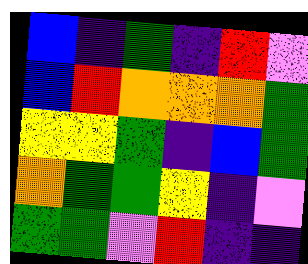[["blue", "indigo", "green", "indigo", "red", "violet"], ["blue", "red", "orange", "orange", "orange", "green"], ["yellow", "yellow", "green", "indigo", "blue", "green"], ["orange", "green", "green", "yellow", "indigo", "violet"], ["green", "green", "violet", "red", "indigo", "indigo"]]